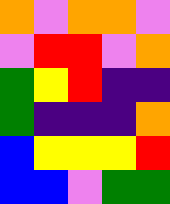[["orange", "violet", "orange", "orange", "violet"], ["violet", "red", "red", "violet", "orange"], ["green", "yellow", "red", "indigo", "indigo"], ["green", "indigo", "indigo", "indigo", "orange"], ["blue", "yellow", "yellow", "yellow", "red"], ["blue", "blue", "violet", "green", "green"]]